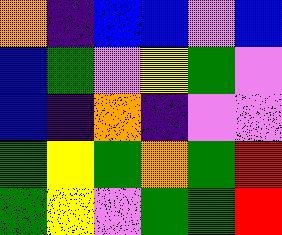[["orange", "indigo", "blue", "blue", "violet", "blue"], ["blue", "green", "violet", "yellow", "green", "violet"], ["blue", "indigo", "orange", "indigo", "violet", "violet"], ["green", "yellow", "green", "orange", "green", "red"], ["green", "yellow", "violet", "green", "green", "red"]]